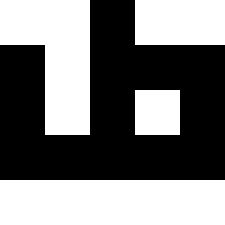[["white", "white", "black", "white", "white"], ["black", "white", "black", "black", "black"], ["black", "white", "black", "white", "black"], ["black", "black", "black", "black", "black"], ["white", "white", "white", "white", "white"]]